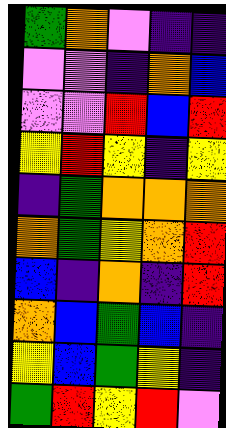[["green", "orange", "violet", "indigo", "indigo"], ["violet", "violet", "indigo", "orange", "blue"], ["violet", "violet", "red", "blue", "red"], ["yellow", "red", "yellow", "indigo", "yellow"], ["indigo", "green", "orange", "orange", "orange"], ["orange", "green", "yellow", "orange", "red"], ["blue", "indigo", "orange", "indigo", "red"], ["orange", "blue", "green", "blue", "indigo"], ["yellow", "blue", "green", "yellow", "indigo"], ["green", "red", "yellow", "red", "violet"]]